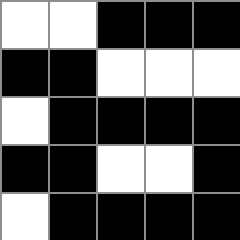[["white", "white", "black", "black", "black"], ["black", "black", "white", "white", "white"], ["white", "black", "black", "black", "black"], ["black", "black", "white", "white", "black"], ["white", "black", "black", "black", "black"]]